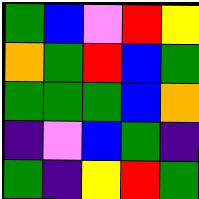[["green", "blue", "violet", "red", "yellow"], ["orange", "green", "red", "blue", "green"], ["green", "green", "green", "blue", "orange"], ["indigo", "violet", "blue", "green", "indigo"], ["green", "indigo", "yellow", "red", "green"]]